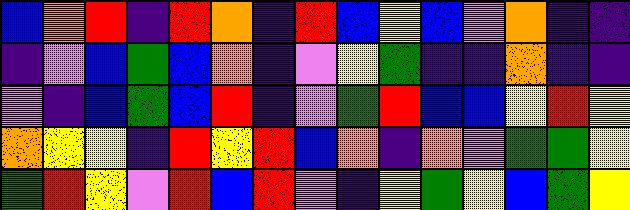[["blue", "orange", "red", "indigo", "red", "orange", "indigo", "red", "blue", "yellow", "blue", "violet", "orange", "indigo", "indigo"], ["indigo", "violet", "blue", "green", "blue", "orange", "indigo", "violet", "yellow", "green", "indigo", "indigo", "orange", "indigo", "indigo"], ["violet", "indigo", "blue", "green", "blue", "red", "indigo", "violet", "green", "red", "blue", "blue", "yellow", "red", "yellow"], ["orange", "yellow", "yellow", "indigo", "red", "yellow", "red", "blue", "orange", "indigo", "orange", "violet", "green", "green", "yellow"], ["green", "red", "yellow", "violet", "red", "blue", "red", "violet", "indigo", "yellow", "green", "yellow", "blue", "green", "yellow"]]